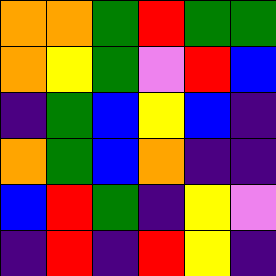[["orange", "orange", "green", "red", "green", "green"], ["orange", "yellow", "green", "violet", "red", "blue"], ["indigo", "green", "blue", "yellow", "blue", "indigo"], ["orange", "green", "blue", "orange", "indigo", "indigo"], ["blue", "red", "green", "indigo", "yellow", "violet"], ["indigo", "red", "indigo", "red", "yellow", "indigo"]]